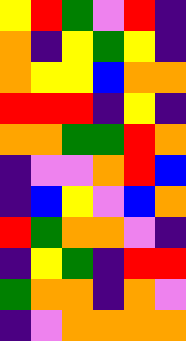[["yellow", "red", "green", "violet", "red", "indigo"], ["orange", "indigo", "yellow", "green", "yellow", "indigo"], ["orange", "yellow", "yellow", "blue", "orange", "orange"], ["red", "red", "red", "indigo", "yellow", "indigo"], ["orange", "orange", "green", "green", "red", "orange"], ["indigo", "violet", "violet", "orange", "red", "blue"], ["indigo", "blue", "yellow", "violet", "blue", "orange"], ["red", "green", "orange", "orange", "violet", "indigo"], ["indigo", "yellow", "green", "indigo", "red", "red"], ["green", "orange", "orange", "indigo", "orange", "violet"], ["indigo", "violet", "orange", "orange", "orange", "orange"]]